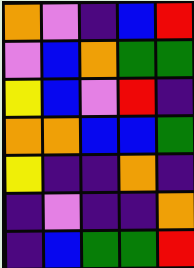[["orange", "violet", "indigo", "blue", "red"], ["violet", "blue", "orange", "green", "green"], ["yellow", "blue", "violet", "red", "indigo"], ["orange", "orange", "blue", "blue", "green"], ["yellow", "indigo", "indigo", "orange", "indigo"], ["indigo", "violet", "indigo", "indigo", "orange"], ["indigo", "blue", "green", "green", "red"]]